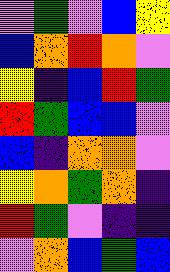[["violet", "green", "violet", "blue", "yellow"], ["blue", "orange", "red", "orange", "violet"], ["yellow", "indigo", "blue", "red", "green"], ["red", "green", "blue", "blue", "violet"], ["blue", "indigo", "orange", "orange", "violet"], ["yellow", "orange", "green", "orange", "indigo"], ["red", "green", "violet", "indigo", "indigo"], ["violet", "orange", "blue", "green", "blue"]]